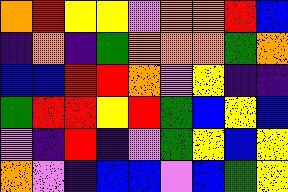[["orange", "red", "yellow", "yellow", "violet", "orange", "orange", "red", "blue"], ["indigo", "orange", "indigo", "green", "orange", "orange", "orange", "green", "orange"], ["blue", "blue", "red", "red", "orange", "violet", "yellow", "indigo", "indigo"], ["green", "red", "red", "yellow", "red", "green", "blue", "yellow", "blue"], ["violet", "indigo", "red", "indigo", "violet", "green", "yellow", "blue", "yellow"], ["orange", "violet", "indigo", "blue", "blue", "violet", "blue", "green", "yellow"]]